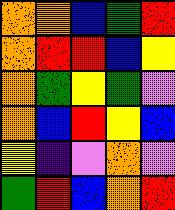[["orange", "orange", "blue", "green", "red"], ["orange", "red", "red", "blue", "yellow"], ["orange", "green", "yellow", "green", "violet"], ["orange", "blue", "red", "yellow", "blue"], ["yellow", "indigo", "violet", "orange", "violet"], ["green", "red", "blue", "orange", "red"]]